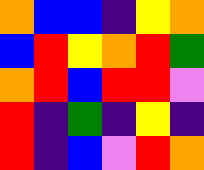[["orange", "blue", "blue", "indigo", "yellow", "orange"], ["blue", "red", "yellow", "orange", "red", "green"], ["orange", "red", "blue", "red", "red", "violet"], ["red", "indigo", "green", "indigo", "yellow", "indigo"], ["red", "indigo", "blue", "violet", "red", "orange"]]